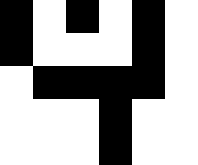[["black", "white", "black", "white", "black", "white"], ["black", "white", "white", "white", "black", "white"], ["white", "black", "black", "black", "black", "white"], ["white", "white", "white", "black", "white", "white"], ["white", "white", "white", "black", "white", "white"]]